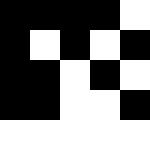[["black", "black", "black", "black", "white"], ["black", "white", "black", "white", "black"], ["black", "black", "white", "black", "white"], ["black", "black", "white", "white", "black"], ["white", "white", "white", "white", "white"]]